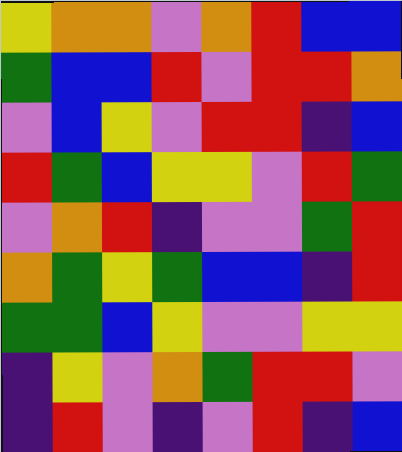[["yellow", "orange", "orange", "violet", "orange", "red", "blue", "blue"], ["green", "blue", "blue", "red", "violet", "red", "red", "orange"], ["violet", "blue", "yellow", "violet", "red", "red", "indigo", "blue"], ["red", "green", "blue", "yellow", "yellow", "violet", "red", "green"], ["violet", "orange", "red", "indigo", "violet", "violet", "green", "red"], ["orange", "green", "yellow", "green", "blue", "blue", "indigo", "red"], ["green", "green", "blue", "yellow", "violet", "violet", "yellow", "yellow"], ["indigo", "yellow", "violet", "orange", "green", "red", "red", "violet"], ["indigo", "red", "violet", "indigo", "violet", "red", "indigo", "blue"]]